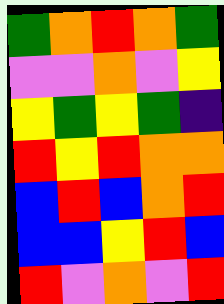[["green", "orange", "red", "orange", "green"], ["violet", "violet", "orange", "violet", "yellow"], ["yellow", "green", "yellow", "green", "indigo"], ["red", "yellow", "red", "orange", "orange"], ["blue", "red", "blue", "orange", "red"], ["blue", "blue", "yellow", "red", "blue"], ["red", "violet", "orange", "violet", "red"]]